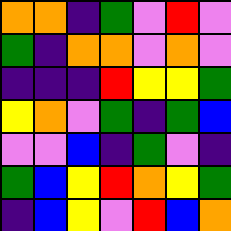[["orange", "orange", "indigo", "green", "violet", "red", "violet"], ["green", "indigo", "orange", "orange", "violet", "orange", "violet"], ["indigo", "indigo", "indigo", "red", "yellow", "yellow", "green"], ["yellow", "orange", "violet", "green", "indigo", "green", "blue"], ["violet", "violet", "blue", "indigo", "green", "violet", "indigo"], ["green", "blue", "yellow", "red", "orange", "yellow", "green"], ["indigo", "blue", "yellow", "violet", "red", "blue", "orange"]]